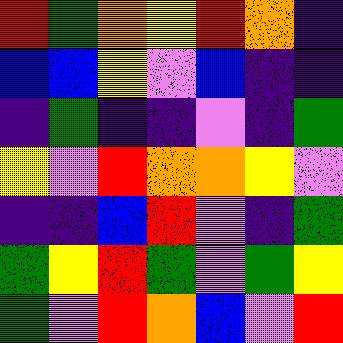[["red", "green", "orange", "yellow", "red", "orange", "indigo"], ["blue", "blue", "yellow", "violet", "blue", "indigo", "indigo"], ["indigo", "green", "indigo", "indigo", "violet", "indigo", "green"], ["yellow", "violet", "red", "orange", "orange", "yellow", "violet"], ["indigo", "indigo", "blue", "red", "violet", "indigo", "green"], ["green", "yellow", "red", "green", "violet", "green", "yellow"], ["green", "violet", "red", "orange", "blue", "violet", "red"]]